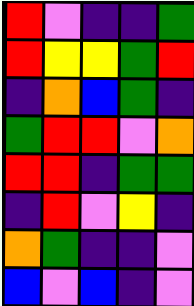[["red", "violet", "indigo", "indigo", "green"], ["red", "yellow", "yellow", "green", "red"], ["indigo", "orange", "blue", "green", "indigo"], ["green", "red", "red", "violet", "orange"], ["red", "red", "indigo", "green", "green"], ["indigo", "red", "violet", "yellow", "indigo"], ["orange", "green", "indigo", "indigo", "violet"], ["blue", "violet", "blue", "indigo", "violet"]]